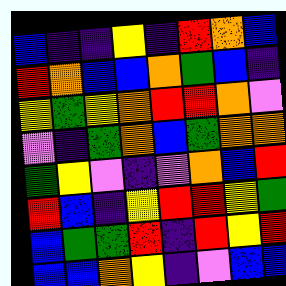[["blue", "indigo", "indigo", "yellow", "indigo", "red", "orange", "blue"], ["red", "orange", "blue", "blue", "orange", "green", "blue", "indigo"], ["yellow", "green", "yellow", "orange", "red", "red", "orange", "violet"], ["violet", "indigo", "green", "orange", "blue", "green", "orange", "orange"], ["green", "yellow", "violet", "indigo", "violet", "orange", "blue", "red"], ["red", "blue", "indigo", "yellow", "red", "red", "yellow", "green"], ["blue", "green", "green", "red", "indigo", "red", "yellow", "red"], ["blue", "blue", "orange", "yellow", "indigo", "violet", "blue", "blue"]]